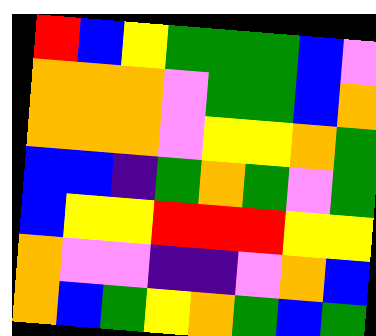[["red", "blue", "yellow", "green", "green", "green", "blue", "violet"], ["orange", "orange", "orange", "violet", "green", "green", "blue", "orange"], ["orange", "orange", "orange", "violet", "yellow", "yellow", "orange", "green"], ["blue", "blue", "indigo", "green", "orange", "green", "violet", "green"], ["blue", "yellow", "yellow", "red", "red", "red", "yellow", "yellow"], ["orange", "violet", "violet", "indigo", "indigo", "violet", "orange", "blue"], ["orange", "blue", "green", "yellow", "orange", "green", "blue", "green"]]